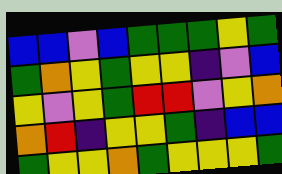[["blue", "blue", "violet", "blue", "green", "green", "green", "yellow", "green"], ["green", "orange", "yellow", "green", "yellow", "yellow", "indigo", "violet", "blue"], ["yellow", "violet", "yellow", "green", "red", "red", "violet", "yellow", "orange"], ["orange", "red", "indigo", "yellow", "yellow", "green", "indigo", "blue", "blue"], ["green", "yellow", "yellow", "orange", "green", "yellow", "yellow", "yellow", "green"]]